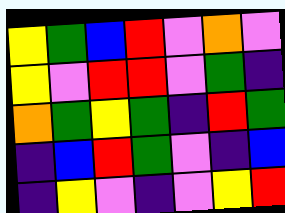[["yellow", "green", "blue", "red", "violet", "orange", "violet"], ["yellow", "violet", "red", "red", "violet", "green", "indigo"], ["orange", "green", "yellow", "green", "indigo", "red", "green"], ["indigo", "blue", "red", "green", "violet", "indigo", "blue"], ["indigo", "yellow", "violet", "indigo", "violet", "yellow", "red"]]